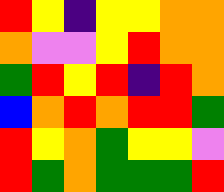[["red", "yellow", "indigo", "yellow", "yellow", "orange", "orange"], ["orange", "violet", "violet", "yellow", "red", "orange", "orange"], ["green", "red", "yellow", "red", "indigo", "red", "orange"], ["blue", "orange", "red", "orange", "red", "red", "green"], ["red", "yellow", "orange", "green", "yellow", "yellow", "violet"], ["red", "green", "orange", "green", "green", "green", "red"]]